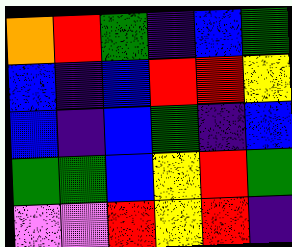[["orange", "red", "green", "indigo", "blue", "green"], ["blue", "indigo", "blue", "red", "red", "yellow"], ["blue", "indigo", "blue", "green", "indigo", "blue"], ["green", "green", "blue", "yellow", "red", "green"], ["violet", "violet", "red", "yellow", "red", "indigo"]]